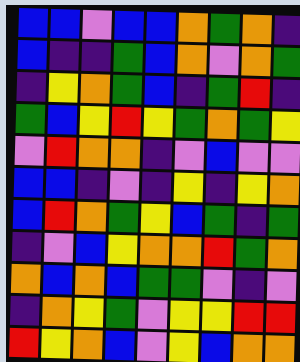[["blue", "blue", "violet", "blue", "blue", "orange", "green", "orange", "indigo"], ["blue", "indigo", "indigo", "green", "blue", "orange", "violet", "orange", "green"], ["indigo", "yellow", "orange", "green", "blue", "indigo", "green", "red", "indigo"], ["green", "blue", "yellow", "red", "yellow", "green", "orange", "green", "yellow"], ["violet", "red", "orange", "orange", "indigo", "violet", "blue", "violet", "violet"], ["blue", "blue", "indigo", "violet", "indigo", "yellow", "indigo", "yellow", "orange"], ["blue", "red", "orange", "green", "yellow", "blue", "green", "indigo", "green"], ["indigo", "violet", "blue", "yellow", "orange", "orange", "red", "green", "orange"], ["orange", "blue", "orange", "blue", "green", "green", "violet", "indigo", "violet"], ["indigo", "orange", "yellow", "green", "violet", "yellow", "yellow", "red", "red"], ["red", "yellow", "orange", "blue", "violet", "yellow", "blue", "orange", "orange"]]